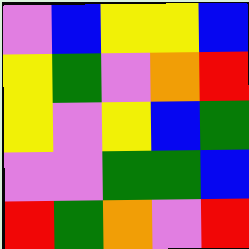[["violet", "blue", "yellow", "yellow", "blue"], ["yellow", "green", "violet", "orange", "red"], ["yellow", "violet", "yellow", "blue", "green"], ["violet", "violet", "green", "green", "blue"], ["red", "green", "orange", "violet", "red"]]